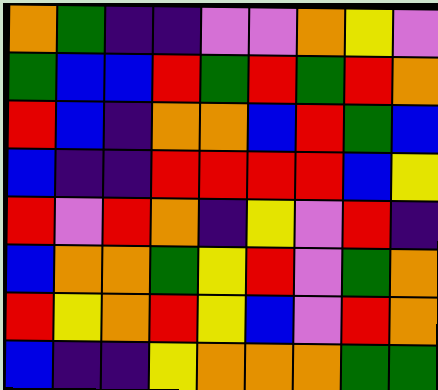[["orange", "green", "indigo", "indigo", "violet", "violet", "orange", "yellow", "violet"], ["green", "blue", "blue", "red", "green", "red", "green", "red", "orange"], ["red", "blue", "indigo", "orange", "orange", "blue", "red", "green", "blue"], ["blue", "indigo", "indigo", "red", "red", "red", "red", "blue", "yellow"], ["red", "violet", "red", "orange", "indigo", "yellow", "violet", "red", "indigo"], ["blue", "orange", "orange", "green", "yellow", "red", "violet", "green", "orange"], ["red", "yellow", "orange", "red", "yellow", "blue", "violet", "red", "orange"], ["blue", "indigo", "indigo", "yellow", "orange", "orange", "orange", "green", "green"]]